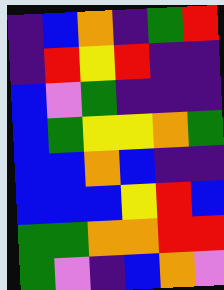[["indigo", "blue", "orange", "indigo", "green", "red"], ["indigo", "red", "yellow", "red", "indigo", "indigo"], ["blue", "violet", "green", "indigo", "indigo", "indigo"], ["blue", "green", "yellow", "yellow", "orange", "green"], ["blue", "blue", "orange", "blue", "indigo", "indigo"], ["blue", "blue", "blue", "yellow", "red", "blue"], ["green", "green", "orange", "orange", "red", "red"], ["green", "violet", "indigo", "blue", "orange", "violet"]]